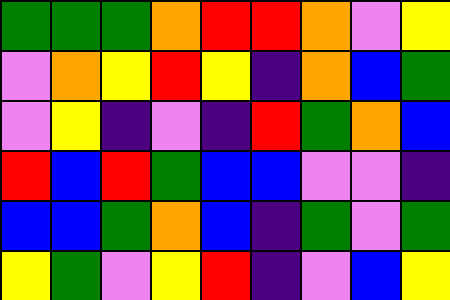[["green", "green", "green", "orange", "red", "red", "orange", "violet", "yellow"], ["violet", "orange", "yellow", "red", "yellow", "indigo", "orange", "blue", "green"], ["violet", "yellow", "indigo", "violet", "indigo", "red", "green", "orange", "blue"], ["red", "blue", "red", "green", "blue", "blue", "violet", "violet", "indigo"], ["blue", "blue", "green", "orange", "blue", "indigo", "green", "violet", "green"], ["yellow", "green", "violet", "yellow", "red", "indigo", "violet", "blue", "yellow"]]